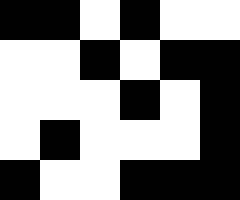[["black", "black", "white", "black", "white", "white"], ["white", "white", "black", "white", "black", "black"], ["white", "white", "white", "black", "white", "black"], ["white", "black", "white", "white", "white", "black"], ["black", "white", "white", "black", "black", "black"]]